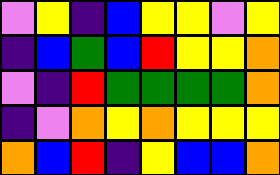[["violet", "yellow", "indigo", "blue", "yellow", "yellow", "violet", "yellow"], ["indigo", "blue", "green", "blue", "red", "yellow", "yellow", "orange"], ["violet", "indigo", "red", "green", "green", "green", "green", "orange"], ["indigo", "violet", "orange", "yellow", "orange", "yellow", "yellow", "yellow"], ["orange", "blue", "red", "indigo", "yellow", "blue", "blue", "orange"]]